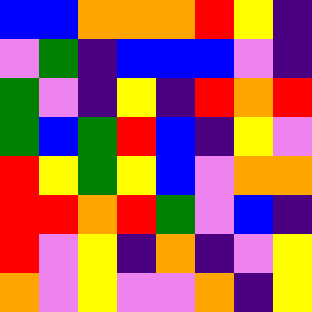[["blue", "blue", "orange", "orange", "orange", "red", "yellow", "indigo"], ["violet", "green", "indigo", "blue", "blue", "blue", "violet", "indigo"], ["green", "violet", "indigo", "yellow", "indigo", "red", "orange", "red"], ["green", "blue", "green", "red", "blue", "indigo", "yellow", "violet"], ["red", "yellow", "green", "yellow", "blue", "violet", "orange", "orange"], ["red", "red", "orange", "red", "green", "violet", "blue", "indigo"], ["red", "violet", "yellow", "indigo", "orange", "indigo", "violet", "yellow"], ["orange", "violet", "yellow", "violet", "violet", "orange", "indigo", "yellow"]]